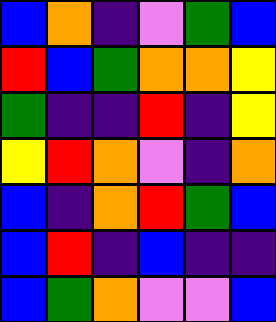[["blue", "orange", "indigo", "violet", "green", "blue"], ["red", "blue", "green", "orange", "orange", "yellow"], ["green", "indigo", "indigo", "red", "indigo", "yellow"], ["yellow", "red", "orange", "violet", "indigo", "orange"], ["blue", "indigo", "orange", "red", "green", "blue"], ["blue", "red", "indigo", "blue", "indigo", "indigo"], ["blue", "green", "orange", "violet", "violet", "blue"]]